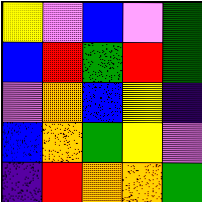[["yellow", "violet", "blue", "violet", "green"], ["blue", "red", "green", "red", "green"], ["violet", "orange", "blue", "yellow", "indigo"], ["blue", "orange", "green", "yellow", "violet"], ["indigo", "red", "orange", "orange", "green"]]